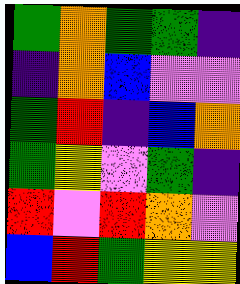[["green", "orange", "green", "green", "indigo"], ["indigo", "orange", "blue", "violet", "violet"], ["green", "red", "indigo", "blue", "orange"], ["green", "yellow", "violet", "green", "indigo"], ["red", "violet", "red", "orange", "violet"], ["blue", "red", "green", "yellow", "yellow"]]